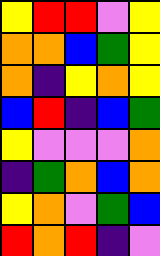[["yellow", "red", "red", "violet", "yellow"], ["orange", "orange", "blue", "green", "yellow"], ["orange", "indigo", "yellow", "orange", "yellow"], ["blue", "red", "indigo", "blue", "green"], ["yellow", "violet", "violet", "violet", "orange"], ["indigo", "green", "orange", "blue", "orange"], ["yellow", "orange", "violet", "green", "blue"], ["red", "orange", "red", "indigo", "violet"]]